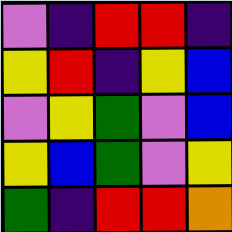[["violet", "indigo", "red", "red", "indigo"], ["yellow", "red", "indigo", "yellow", "blue"], ["violet", "yellow", "green", "violet", "blue"], ["yellow", "blue", "green", "violet", "yellow"], ["green", "indigo", "red", "red", "orange"]]